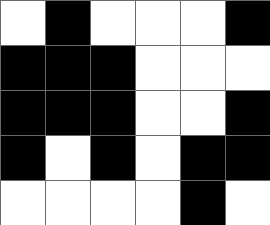[["white", "black", "white", "white", "white", "black"], ["black", "black", "black", "white", "white", "white"], ["black", "black", "black", "white", "white", "black"], ["black", "white", "black", "white", "black", "black"], ["white", "white", "white", "white", "black", "white"]]